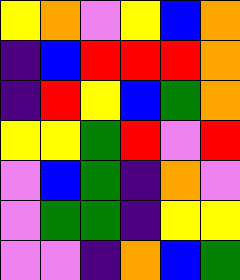[["yellow", "orange", "violet", "yellow", "blue", "orange"], ["indigo", "blue", "red", "red", "red", "orange"], ["indigo", "red", "yellow", "blue", "green", "orange"], ["yellow", "yellow", "green", "red", "violet", "red"], ["violet", "blue", "green", "indigo", "orange", "violet"], ["violet", "green", "green", "indigo", "yellow", "yellow"], ["violet", "violet", "indigo", "orange", "blue", "green"]]